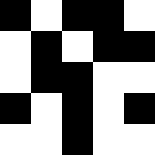[["black", "white", "black", "black", "white"], ["white", "black", "white", "black", "black"], ["white", "black", "black", "white", "white"], ["black", "white", "black", "white", "black"], ["white", "white", "black", "white", "white"]]